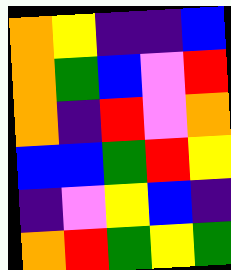[["orange", "yellow", "indigo", "indigo", "blue"], ["orange", "green", "blue", "violet", "red"], ["orange", "indigo", "red", "violet", "orange"], ["blue", "blue", "green", "red", "yellow"], ["indigo", "violet", "yellow", "blue", "indigo"], ["orange", "red", "green", "yellow", "green"]]